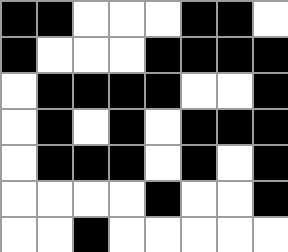[["black", "black", "white", "white", "white", "black", "black", "white"], ["black", "white", "white", "white", "black", "black", "black", "black"], ["white", "black", "black", "black", "black", "white", "white", "black"], ["white", "black", "white", "black", "white", "black", "black", "black"], ["white", "black", "black", "black", "white", "black", "white", "black"], ["white", "white", "white", "white", "black", "white", "white", "black"], ["white", "white", "black", "white", "white", "white", "white", "white"]]